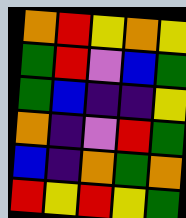[["orange", "red", "yellow", "orange", "yellow"], ["green", "red", "violet", "blue", "green"], ["green", "blue", "indigo", "indigo", "yellow"], ["orange", "indigo", "violet", "red", "green"], ["blue", "indigo", "orange", "green", "orange"], ["red", "yellow", "red", "yellow", "green"]]